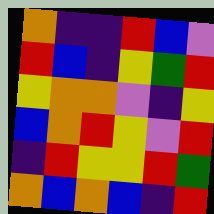[["orange", "indigo", "indigo", "red", "blue", "violet"], ["red", "blue", "indigo", "yellow", "green", "red"], ["yellow", "orange", "orange", "violet", "indigo", "yellow"], ["blue", "orange", "red", "yellow", "violet", "red"], ["indigo", "red", "yellow", "yellow", "red", "green"], ["orange", "blue", "orange", "blue", "indigo", "red"]]